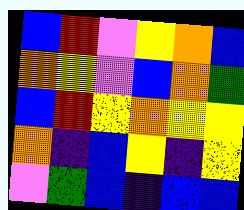[["blue", "red", "violet", "yellow", "orange", "blue"], ["orange", "yellow", "violet", "blue", "orange", "green"], ["blue", "red", "yellow", "orange", "yellow", "yellow"], ["orange", "indigo", "blue", "yellow", "indigo", "yellow"], ["violet", "green", "blue", "indigo", "blue", "blue"]]